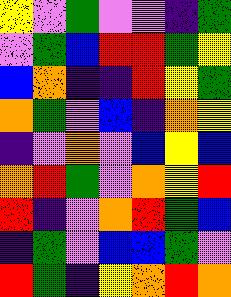[["yellow", "violet", "green", "violet", "violet", "indigo", "green"], ["violet", "green", "blue", "red", "red", "green", "yellow"], ["blue", "orange", "indigo", "indigo", "red", "yellow", "green"], ["orange", "green", "violet", "blue", "indigo", "orange", "yellow"], ["indigo", "violet", "orange", "violet", "blue", "yellow", "blue"], ["orange", "red", "green", "violet", "orange", "yellow", "red"], ["red", "indigo", "violet", "orange", "red", "green", "blue"], ["indigo", "green", "violet", "blue", "blue", "green", "violet"], ["red", "green", "indigo", "yellow", "orange", "red", "orange"]]